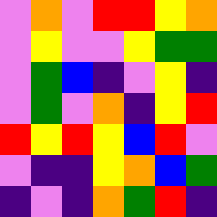[["violet", "orange", "violet", "red", "red", "yellow", "orange"], ["violet", "yellow", "violet", "violet", "yellow", "green", "green"], ["violet", "green", "blue", "indigo", "violet", "yellow", "indigo"], ["violet", "green", "violet", "orange", "indigo", "yellow", "red"], ["red", "yellow", "red", "yellow", "blue", "red", "violet"], ["violet", "indigo", "indigo", "yellow", "orange", "blue", "green"], ["indigo", "violet", "indigo", "orange", "green", "red", "indigo"]]